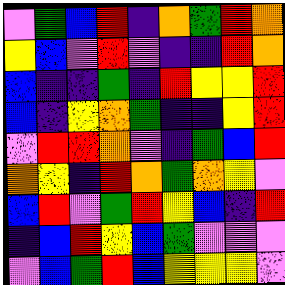[["violet", "green", "blue", "red", "indigo", "orange", "green", "red", "orange"], ["yellow", "blue", "violet", "red", "violet", "indigo", "indigo", "red", "orange"], ["blue", "indigo", "indigo", "green", "indigo", "red", "yellow", "yellow", "red"], ["blue", "indigo", "yellow", "orange", "green", "indigo", "indigo", "yellow", "red"], ["violet", "red", "red", "orange", "violet", "indigo", "green", "blue", "red"], ["orange", "yellow", "indigo", "red", "orange", "green", "orange", "yellow", "violet"], ["blue", "red", "violet", "green", "red", "yellow", "blue", "indigo", "red"], ["indigo", "blue", "red", "yellow", "blue", "green", "violet", "violet", "violet"], ["violet", "blue", "green", "red", "blue", "yellow", "yellow", "yellow", "violet"]]